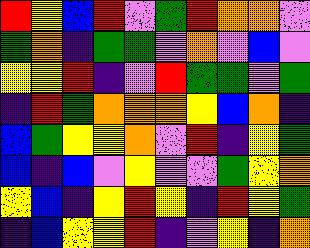[["red", "yellow", "blue", "red", "violet", "green", "red", "orange", "orange", "violet"], ["green", "orange", "indigo", "green", "green", "violet", "orange", "violet", "blue", "violet"], ["yellow", "yellow", "red", "indigo", "violet", "red", "green", "green", "violet", "green"], ["indigo", "red", "green", "orange", "orange", "orange", "yellow", "blue", "orange", "indigo"], ["blue", "green", "yellow", "yellow", "orange", "violet", "red", "indigo", "yellow", "green"], ["blue", "indigo", "blue", "violet", "yellow", "violet", "violet", "green", "yellow", "orange"], ["yellow", "blue", "indigo", "yellow", "red", "yellow", "indigo", "red", "yellow", "green"], ["indigo", "blue", "yellow", "yellow", "red", "indigo", "violet", "yellow", "indigo", "orange"]]